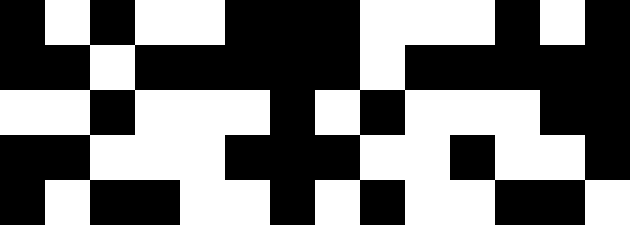[["black", "white", "black", "white", "white", "black", "black", "black", "white", "white", "white", "black", "white", "black"], ["black", "black", "white", "black", "black", "black", "black", "black", "white", "black", "black", "black", "black", "black"], ["white", "white", "black", "white", "white", "white", "black", "white", "black", "white", "white", "white", "black", "black"], ["black", "black", "white", "white", "white", "black", "black", "black", "white", "white", "black", "white", "white", "black"], ["black", "white", "black", "black", "white", "white", "black", "white", "black", "white", "white", "black", "black", "white"]]